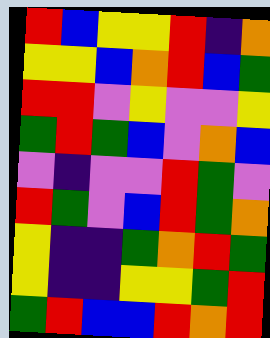[["red", "blue", "yellow", "yellow", "red", "indigo", "orange"], ["yellow", "yellow", "blue", "orange", "red", "blue", "green"], ["red", "red", "violet", "yellow", "violet", "violet", "yellow"], ["green", "red", "green", "blue", "violet", "orange", "blue"], ["violet", "indigo", "violet", "violet", "red", "green", "violet"], ["red", "green", "violet", "blue", "red", "green", "orange"], ["yellow", "indigo", "indigo", "green", "orange", "red", "green"], ["yellow", "indigo", "indigo", "yellow", "yellow", "green", "red"], ["green", "red", "blue", "blue", "red", "orange", "red"]]